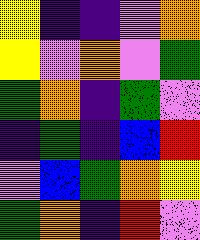[["yellow", "indigo", "indigo", "violet", "orange"], ["yellow", "violet", "orange", "violet", "green"], ["green", "orange", "indigo", "green", "violet"], ["indigo", "green", "indigo", "blue", "red"], ["violet", "blue", "green", "orange", "yellow"], ["green", "orange", "indigo", "red", "violet"]]